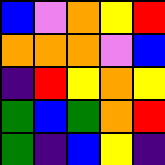[["blue", "violet", "orange", "yellow", "red"], ["orange", "orange", "orange", "violet", "blue"], ["indigo", "red", "yellow", "orange", "yellow"], ["green", "blue", "green", "orange", "red"], ["green", "indigo", "blue", "yellow", "indigo"]]